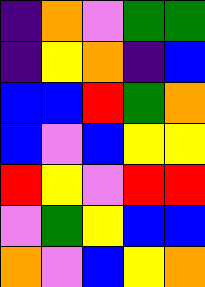[["indigo", "orange", "violet", "green", "green"], ["indigo", "yellow", "orange", "indigo", "blue"], ["blue", "blue", "red", "green", "orange"], ["blue", "violet", "blue", "yellow", "yellow"], ["red", "yellow", "violet", "red", "red"], ["violet", "green", "yellow", "blue", "blue"], ["orange", "violet", "blue", "yellow", "orange"]]